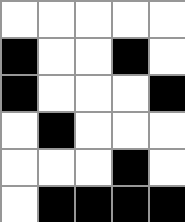[["white", "white", "white", "white", "white"], ["black", "white", "white", "black", "white"], ["black", "white", "white", "white", "black"], ["white", "black", "white", "white", "white"], ["white", "white", "white", "black", "white"], ["white", "black", "black", "black", "black"]]